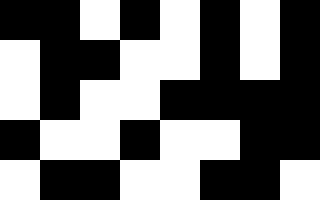[["black", "black", "white", "black", "white", "black", "white", "black"], ["white", "black", "black", "white", "white", "black", "white", "black"], ["white", "black", "white", "white", "black", "black", "black", "black"], ["black", "white", "white", "black", "white", "white", "black", "black"], ["white", "black", "black", "white", "white", "black", "black", "white"]]